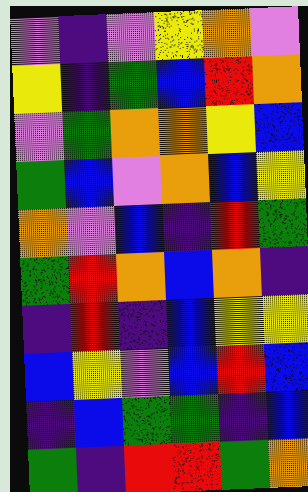[["violet", "indigo", "violet", "yellow", "orange", "violet"], ["yellow", "indigo", "green", "blue", "red", "orange"], ["violet", "green", "orange", "orange", "yellow", "blue"], ["green", "blue", "violet", "orange", "blue", "yellow"], ["orange", "violet", "blue", "indigo", "red", "green"], ["green", "red", "orange", "blue", "orange", "indigo"], ["indigo", "red", "indigo", "blue", "yellow", "yellow"], ["blue", "yellow", "violet", "blue", "red", "blue"], ["indigo", "blue", "green", "green", "indigo", "blue"], ["green", "indigo", "red", "red", "green", "orange"]]